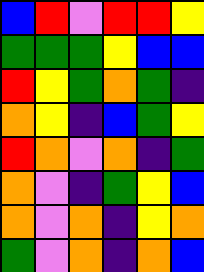[["blue", "red", "violet", "red", "red", "yellow"], ["green", "green", "green", "yellow", "blue", "blue"], ["red", "yellow", "green", "orange", "green", "indigo"], ["orange", "yellow", "indigo", "blue", "green", "yellow"], ["red", "orange", "violet", "orange", "indigo", "green"], ["orange", "violet", "indigo", "green", "yellow", "blue"], ["orange", "violet", "orange", "indigo", "yellow", "orange"], ["green", "violet", "orange", "indigo", "orange", "blue"]]